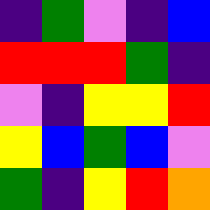[["indigo", "green", "violet", "indigo", "blue"], ["red", "red", "red", "green", "indigo"], ["violet", "indigo", "yellow", "yellow", "red"], ["yellow", "blue", "green", "blue", "violet"], ["green", "indigo", "yellow", "red", "orange"]]